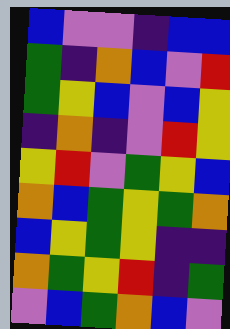[["blue", "violet", "violet", "indigo", "blue", "blue"], ["green", "indigo", "orange", "blue", "violet", "red"], ["green", "yellow", "blue", "violet", "blue", "yellow"], ["indigo", "orange", "indigo", "violet", "red", "yellow"], ["yellow", "red", "violet", "green", "yellow", "blue"], ["orange", "blue", "green", "yellow", "green", "orange"], ["blue", "yellow", "green", "yellow", "indigo", "indigo"], ["orange", "green", "yellow", "red", "indigo", "green"], ["violet", "blue", "green", "orange", "blue", "violet"]]